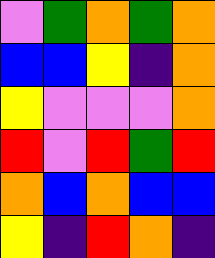[["violet", "green", "orange", "green", "orange"], ["blue", "blue", "yellow", "indigo", "orange"], ["yellow", "violet", "violet", "violet", "orange"], ["red", "violet", "red", "green", "red"], ["orange", "blue", "orange", "blue", "blue"], ["yellow", "indigo", "red", "orange", "indigo"]]